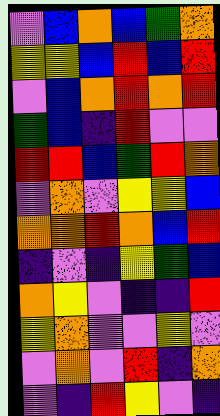[["violet", "blue", "orange", "blue", "green", "orange"], ["yellow", "yellow", "blue", "red", "blue", "red"], ["violet", "blue", "orange", "red", "orange", "red"], ["green", "blue", "indigo", "red", "violet", "violet"], ["red", "red", "blue", "green", "red", "orange"], ["violet", "orange", "violet", "yellow", "yellow", "blue"], ["orange", "orange", "red", "orange", "blue", "red"], ["indigo", "violet", "indigo", "yellow", "green", "blue"], ["orange", "yellow", "violet", "indigo", "indigo", "red"], ["yellow", "orange", "violet", "violet", "yellow", "violet"], ["violet", "orange", "violet", "red", "indigo", "orange"], ["violet", "indigo", "red", "yellow", "violet", "indigo"]]